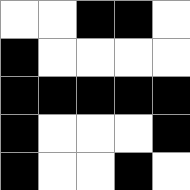[["white", "white", "black", "black", "white"], ["black", "white", "white", "white", "white"], ["black", "black", "black", "black", "black"], ["black", "white", "white", "white", "black"], ["black", "white", "white", "black", "white"]]